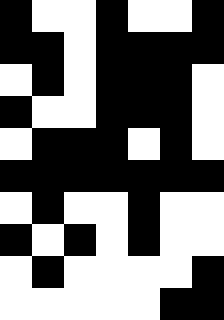[["black", "white", "white", "black", "white", "white", "black"], ["black", "black", "white", "black", "black", "black", "black"], ["white", "black", "white", "black", "black", "black", "white"], ["black", "white", "white", "black", "black", "black", "white"], ["white", "black", "black", "black", "white", "black", "white"], ["black", "black", "black", "black", "black", "black", "black"], ["white", "black", "white", "white", "black", "white", "white"], ["black", "white", "black", "white", "black", "white", "white"], ["white", "black", "white", "white", "white", "white", "black"], ["white", "white", "white", "white", "white", "black", "black"]]